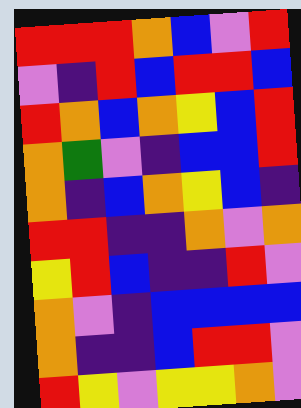[["red", "red", "red", "orange", "blue", "violet", "red"], ["violet", "indigo", "red", "blue", "red", "red", "blue"], ["red", "orange", "blue", "orange", "yellow", "blue", "red"], ["orange", "green", "violet", "indigo", "blue", "blue", "red"], ["orange", "indigo", "blue", "orange", "yellow", "blue", "indigo"], ["red", "red", "indigo", "indigo", "orange", "violet", "orange"], ["yellow", "red", "blue", "indigo", "indigo", "red", "violet"], ["orange", "violet", "indigo", "blue", "blue", "blue", "blue"], ["orange", "indigo", "indigo", "blue", "red", "red", "violet"], ["red", "yellow", "violet", "yellow", "yellow", "orange", "violet"]]